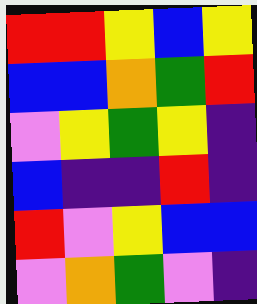[["red", "red", "yellow", "blue", "yellow"], ["blue", "blue", "orange", "green", "red"], ["violet", "yellow", "green", "yellow", "indigo"], ["blue", "indigo", "indigo", "red", "indigo"], ["red", "violet", "yellow", "blue", "blue"], ["violet", "orange", "green", "violet", "indigo"]]